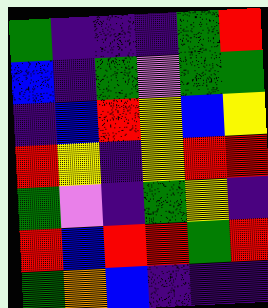[["green", "indigo", "indigo", "indigo", "green", "red"], ["blue", "indigo", "green", "violet", "green", "green"], ["indigo", "blue", "red", "yellow", "blue", "yellow"], ["red", "yellow", "indigo", "yellow", "red", "red"], ["green", "violet", "indigo", "green", "yellow", "indigo"], ["red", "blue", "red", "red", "green", "red"], ["green", "orange", "blue", "indigo", "indigo", "indigo"]]